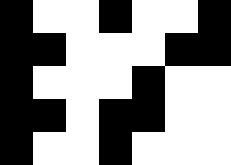[["black", "white", "white", "black", "white", "white", "black"], ["black", "black", "white", "white", "white", "black", "black"], ["black", "white", "white", "white", "black", "white", "white"], ["black", "black", "white", "black", "black", "white", "white"], ["black", "white", "white", "black", "white", "white", "white"]]